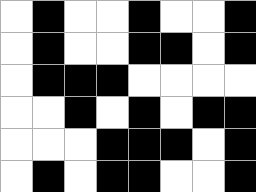[["white", "black", "white", "white", "black", "white", "white", "black"], ["white", "black", "white", "white", "black", "black", "white", "black"], ["white", "black", "black", "black", "white", "white", "white", "white"], ["white", "white", "black", "white", "black", "white", "black", "black"], ["white", "white", "white", "black", "black", "black", "white", "black"], ["white", "black", "white", "black", "black", "white", "white", "black"]]